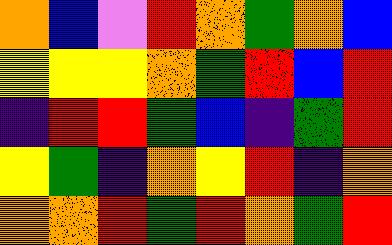[["orange", "blue", "violet", "red", "orange", "green", "orange", "blue"], ["yellow", "yellow", "yellow", "orange", "green", "red", "blue", "red"], ["indigo", "red", "red", "green", "blue", "indigo", "green", "red"], ["yellow", "green", "indigo", "orange", "yellow", "red", "indigo", "orange"], ["orange", "orange", "red", "green", "red", "orange", "green", "red"]]